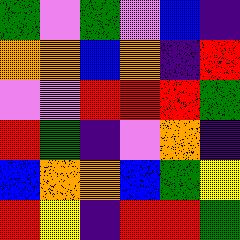[["green", "violet", "green", "violet", "blue", "indigo"], ["orange", "orange", "blue", "orange", "indigo", "red"], ["violet", "violet", "red", "red", "red", "green"], ["red", "green", "indigo", "violet", "orange", "indigo"], ["blue", "orange", "orange", "blue", "green", "yellow"], ["red", "yellow", "indigo", "red", "red", "green"]]